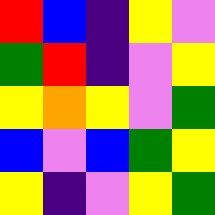[["red", "blue", "indigo", "yellow", "violet"], ["green", "red", "indigo", "violet", "yellow"], ["yellow", "orange", "yellow", "violet", "green"], ["blue", "violet", "blue", "green", "yellow"], ["yellow", "indigo", "violet", "yellow", "green"]]